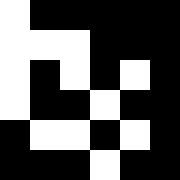[["white", "black", "black", "black", "black", "black"], ["white", "white", "white", "black", "black", "black"], ["white", "black", "white", "black", "white", "black"], ["white", "black", "black", "white", "black", "black"], ["black", "white", "white", "black", "white", "black"], ["black", "black", "black", "white", "black", "black"]]